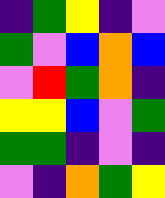[["indigo", "green", "yellow", "indigo", "violet"], ["green", "violet", "blue", "orange", "blue"], ["violet", "red", "green", "orange", "indigo"], ["yellow", "yellow", "blue", "violet", "green"], ["green", "green", "indigo", "violet", "indigo"], ["violet", "indigo", "orange", "green", "yellow"]]